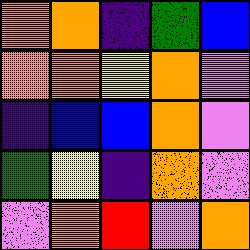[["orange", "orange", "indigo", "green", "blue"], ["orange", "orange", "yellow", "orange", "violet"], ["indigo", "blue", "blue", "orange", "violet"], ["green", "yellow", "indigo", "orange", "violet"], ["violet", "orange", "red", "violet", "orange"]]